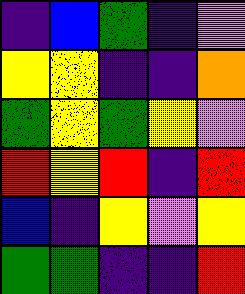[["indigo", "blue", "green", "indigo", "violet"], ["yellow", "yellow", "indigo", "indigo", "orange"], ["green", "yellow", "green", "yellow", "violet"], ["red", "yellow", "red", "indigo", "red"], ["blue", "indigo", "yellow", "violet", "yellow"], ["green", "green", "indigo", "indigo", "red"]]